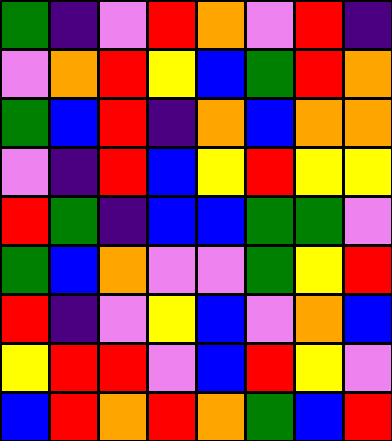[["green", "indigo", "violet", "red", "orange", "violet", "red", "indigo"], ["violet", "orange", "red", "yellow", "blue", "green", "red", "orange"], ["green", "blue", "red", "indigo", "orange", "blue", "orange", "orange"], ["violet", "indigo", "red", "blue", "yellow", "red", "yellow", "yellow"], ["red", "green", "indigo", "blue", "blue", "green", "green", "violet"], ["green", "blue", "orange", "violet", "violet", "green", "yellow", "red"], ["red", "indigo", "violet", "yellow", "blue", "violet", "orange", "blue"], ["yellow", "red", "red", "violet", "blue", "red", "yellow", "violet"], ["blue", "red", "orange", "red", "orange", "green", "blue", "red"]]